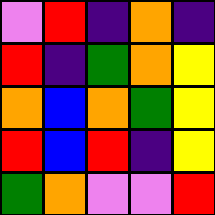[["violet", "red", "indigo", "orange", "indigo"], ["red", "indigo", "green", "orange", "yellow"], ["orange", "blue", "orange", "green", "yellow"], ["red", "blue", "red", "indigo", "yellow"], ["green", "orange", "violet", "violet", "red"]]